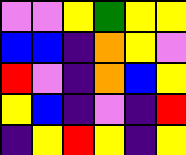[["violet", "violet", "yellow", "green", "yellow", "yellow"], ["blue", "blue", "indigo", "orange", "yellow", "violet"], ["red", "violet", "indigo", "orange", "blue", "yellow"], ["yellow", "blue", "indigo", "violet", "indigo", "red"], ["indigo", "yellow", "red", "yellow", "indigo", "yellow"]]